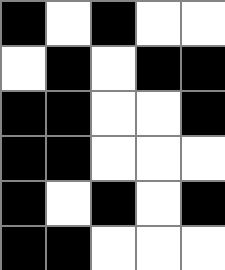[["black", "white", "black", "white", "white"], ["white", "black", "white", "black", "black"], ["black", "black", "white", "white", "black"], ["black", "black", "white", "white", "white"], ["black", "white", "black", "white", "black"], ["black", "black", "white", "white", "white"]]